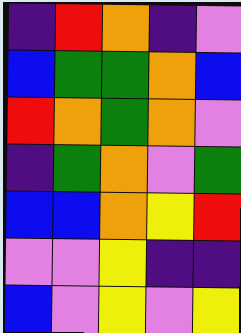[["indigo", "red", "orange", "indigo", "violet"], ["blue", "green", "green", "orange", "blue"], ["red", "orange", "green", "orange", "violet"], ["indigo", "green", "orange", "violet", "green"], ["blue", "blue", "orange", "yellow", "red"], ["violet", "violet", "yellow", "indigo", "indigo"], ["blue", "violet", "yellow", "violet", "yellow"]]